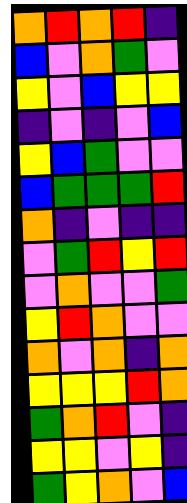[["orange", "red", "orange", "red", "indigo"], ["blue", "violet", "orange", "green", "violet"], ["yellow", "violet", "blue", "yellow", "yellow"], ["indigo", "violet", "indigo", "violet", "blue"], ["yellow", "blue", "green", "violet", "violet"], ["blue", "green", "green", "green", "red"], ["orange", "indigo", "violet", "indigo", "indigo"], ["violet", "green", "red", "yellow", "red"], ["violet", "orange", "violet", "violet", "green"], ["yellow", "red", "orange", "violet", "violet"], ["orange", "violet", "orange", "indigo", "orange"], ["yellow", "yellow", "yellow", "red", "orange"], ["green", "orange", "red", "violet", "indigo"], ["yellow", "yellow", "violet", "yellow", "indigo"], ["green", "yellow", "orange", "violet", "blue"]]